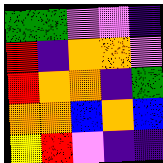[["green", "green", "violet", "violet", "indigo"], ["red", "indigo", "orange", "orange", "violet"], ["red", "orange", "orange", "indigo", "green"], ["orange", "orange", "blue", "orange", "blue"], ["yellow", "red", "violet", "indigo", "indigo"]]